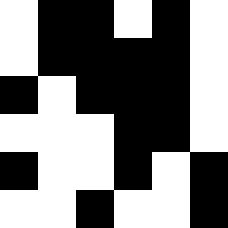[["white", "black", "black", "white", "black", "white"], ["white", "black", "black", "black", "black", "white"], ["black", "white", "black", "black", "black", "white"], ["white", "white", "white", "black", "black", "white"], ["black", "white", "white", "black", "white", "black"], ["white", "white", "black", "white", "white", "black"]]